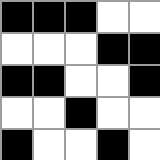[["black", "black", "black", "white", "white"], ["white", "white", "white", "black", "black"], ["black", "black", "white", "white", "black"], ["white", "white", "black", "white", "white"], ["black", "white", "white", "black", "white"]]